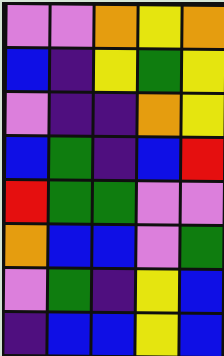[["violet", "violet", "orange", "yellow", "orange"], ["blue", "indigo", "yellow", "green", "yellow"], ["violet", "indigo", "indigo", "orange", "yellow"], ["blue", "green", "indigo", "blue", "red"], ["red", "green", "green", "violet", "violet"], ["orange", "blue", "blue", "violet", "green"], ["violet", "green", "indigo", "yellow", "blue"], ["indigo", "blue", "blue", "yellow", "blue"]]